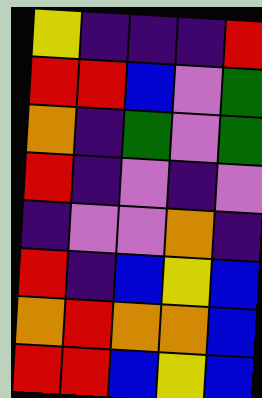[["yellow", "indigo", "indigo", "indigo", "red"], ["red", "red", "blue", "violet", "green"], ["orange", "indigo", "green", "violet", "green"], ["red", "indigo", "violet", "indigo", "violet"], ["indigo", "violet", "violet", "orange", "indigo"], ["red", "indigo", "blue", "yellow", "blue"], ["orange", "red", "orange", "orange", "blue"], ["red", "red", "blue", "yellow", "blue"]]